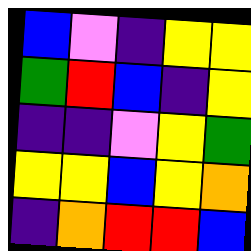[["blue", "violet", "indigo", "yellow", "yellow"], ["green", "red", "blue", "indigo", "yellow"], ["indigo", "indigo", "violet", "yellow", "green"], ["yellow", "yellow", "blue", "yellow", "orange"], ["indigo", "orange", "red", "red", "blue"]]